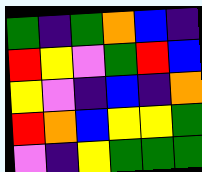[["green", "indigo", "green", "orange", "blue", "indigo"], ["red", "yellow", "violet", "green", "red", "blue"], ["yellow", "violet", "indigo", "blue", "indigo", "orange"], ["red", "orange", "blue", "yellow", "yellow", "green"], ["violet", "indigo", "yellow", "green", "green", "green"]]